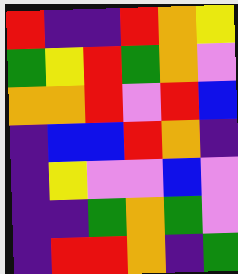[["red", "indigo", "indigo", "red", "orange", "yellow"], ["green", "yellow", "red", "green", "orange", "violet"], ["orange", "orange", "red", "violet", "red", "blue"], ["indigo", "blue", "blue", "red", "orange", "indigo"], ["indigo", "yellow", "violet", "violet", "blue", "violet"], ["indigo", "indigo", "green", "orange", "green", "violet"], ["indigo", "red", "red", "orange", "indigo", "green"]]